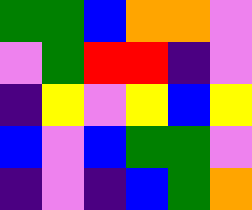[["green", "green", "blue", "orange", "orange", "violet"], ["violet", "green", "red", "red", "indigo", "violet"], ["indigo", "yellow", "violet", "yellow", "blue", "yellow"], ["blue", "violet", "blue", "green", "green", "violet"], ["indigo", "violet", "indigo", "blue", "green", "orange"]]